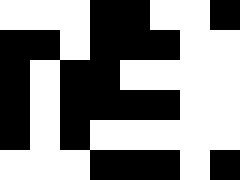[["white", "white", "white", "black", "black", "white", "white", "black"], ["black", "black", "white", "black", "black", "black", "white", "white"], ["black", "white", "black", "black", "white", "white", "white", "white"], ["black", "white", "black", "black", "black", "black", "white", "white"], ["black", "white", "black", "white", "white", "white", "white", "white"], ["white", "white", "white", "black", "black", "black", "white", "black"]]